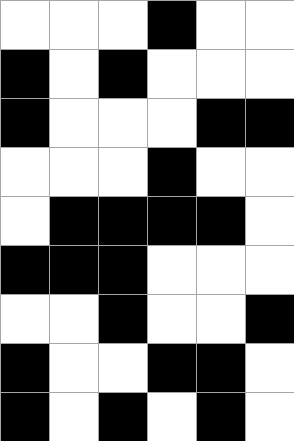[["white", "white", "white", "black", "white", "white"], ["black", "white", "black", "white", "white", "white"], ["black", "white", "white", "white", "black", "black"], ["white", "white", "white", "black", "white", "white"], ["white", "black", "black", "black", "black", "white"], ["black", "black", "black", "white", "white", "white"], ["white", "white", "black", "white", "white", "black"], ["black", "white", "white", "black", "black", "white"], ["black", "white", "black", "white", "black", "white"]]